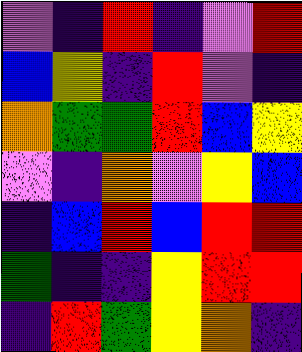[["violet", "indigo", "red", "indigo", "violet", "red"], ["blue", "yellow", "indigo", "red", "violet", "indigo"], ["orange", "green", "green", "red", "blue", "yellow"], ["violet", "indigo", "orange", "violet", "yellow", "blue"], ["indigo", "blue", "red", "blue", "red", "red"], ["green", "indigo", "indigo", "yellow", "red", "red"], ["indigo", "red", "green", "yellow", "orange", "indigo"]]